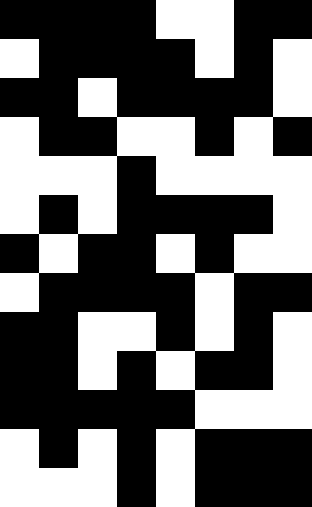[["black", "black", "black", "black", "white", "white", "black", "black"], ["white", "black", "black", "black", "black", "white", "black", "white"], ["black", "black", "white", "black", "black", "black", "black", "white"], ["white", "black", "black", "white", "white", "black", "white", "black"], ["white", "white", "white", "black", "white", "white", "white", "white"], ["white", "black", "white", "black", "black", "black", "black", "white"], ["black", "white", "black", "black", "white", "black", "white", "white"], ["white", "black", "black", "black", "black", "white", "black", "black"], ["black", "black", "white", "white", "black", "white", "black", "white"], ["black", "black", "white", "black", "white", "black", "black", "white"], ["black", "black", "black", "black", "black", "white", "white", "white"], ["white", "black", "white", "black", "white", "black", "black", "black"], ["white", "white", "white", "black", "white", "black", "black", "black"]]